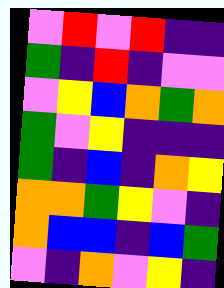[["violet", "red", "violet", "red", "indigo", "indigo"], ["green", "indigo", "red", "indigo", "violet", "violet"], ["violet", "yellow", "blue", "orange", "green", "orange"], ["green", "violet", "yellow", "indigo", "indigo", "indigo"], ["green", "indigo", "blue", "indigo", "orange", "yellow"], ["orange", "orange", "green", "yellow", "violet", "indigo"], ["orange", "blue", "blue", "indigo", "blue", "green"], ["violet", "indigo", "orange", "violet", "yellow", "indigo"]]